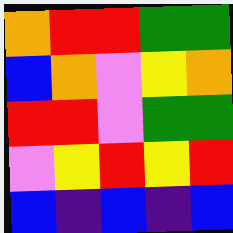[["orange", "red", "red", "green", "green"], ["blue", "orange", "violet", "yellow", "orange"], ["red", "red", "violet", "green", "green"], ["violet", "yellow", "red", "yellow", "red"], ["blue", "indigo", "blue", "indigo", "blue"]]